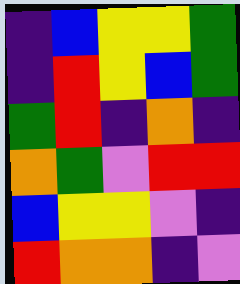[["indigo", "blue", "yellow", "yellow", "green"], ["indigo", "red", "yellow", "blue", "green"], ["green", "red", "indigo", "orange", "indigo"], ["orange", "green", "violet", "red", "red"], ["blue", "yellow", "yellow", "violet", "indigo"], ["red", "orange", "orange", "indigo", "violet"]]